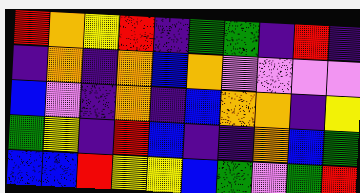[["red", "orange", "yellow", "red", "indigo", "green", "green", "indigo", "red", "indigo"], ["indigo", "orange", "indigo", "orange", "blue", "orange", "violet", "violet", "violet", "violet"], ["blue", "violet", "indigo", "orange", "indigo", "blue", "orange", "orange", "indigo", "yellow"], ["green", "yellow", "indigo", "red", "blue", "indigo", "indigo", "orange", "blue", "green"], ["blue", "blue", "red", "yellow", "yellow", "blue", "green", "violet", "green", "red"]]